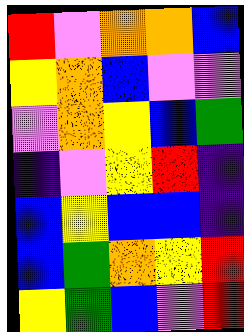[["red", "violet", "orange", "orange", "blue"], ["yellow", "orange", "blue", "violet", "violet"], ["violet", "orange", "yellow", "blue", "green"], ["indigo", "violet", "yellow", "red", "indigo"], ["blue", "yellow", "blue", "blue", "indigo"], ["blue", "green", "orange", "yellow", "red"], ["yellow", "green", "blue", "violet", "red"]]